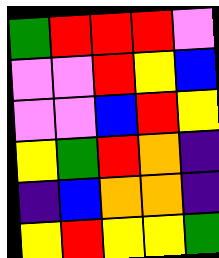[["green", "red", "red", "red", "violet"], ["violet", "violet", "red", "yellow", "blue"], ["violet", "violet", "blue", "red", "yellow"], ["yellow", "green", "red", "orange", "indigo"], ["indigo", "blue", "orange", "orange", "indigo"], ["yellow", "red", "yellow", "yellow", "green"]]